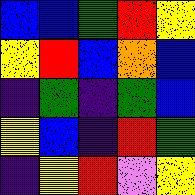[["blue", "blue", "green", "red", "yellow"], ["yellow", "red", "blue", "orange", "blue"], ["indigo", "green", "indigo", "green", "blue"], ["yellow", "blue", "indigo", "red", "green"], ["indigo", "yellow", "red", "violet", "yellow"]]